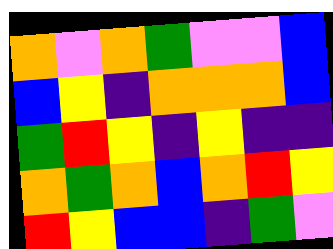[["orange", "violet", "orange", "green", "violet", "violet", "blue"], ["blue", "yellow", "indigo", "orange", "orange", "orange", "blue"], ["green", "red", "yellow", "indigo", "yellow", "indigo", "indigo"], ["orange", "green", "orange", "blue", "orange", "red", "yellow"], ["red", "yellow", "blue", "blue", "indigo", "green", "violet"]]